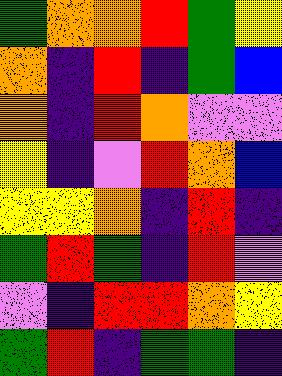[["green", "orange", "orange", "red", "green", "yellow"], ["orange", "indigo", "red", "indigo", "green", "blue"], ["orange", "indigo", "red", "orange", "violet", "violet"], ["yellow", "indigo", "violet", "red", "orange", "blue"], ["yellow", "yellow", "orange", "indigo", "red", "indigo"], ["green", "red", "green", "indigo", "red", "violet"], ["violet", "indigo", "red", "red", "orange", "yellow"], ["green", "red", "indigo", "green", "green", "indigo"]]